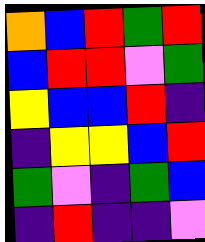[["orange", "blue", "red", "green", "red"], ["blue", "red", "red", "violet", "green"], ["yellow", "blue", "blue", "red", "indigo"], ["indigo", "yellow", "yellow", "blue", "red"], ["green", "violet", "indigo", "green", "blue"], ["indigo", "red", "indigo", "indigo", "violet"]]